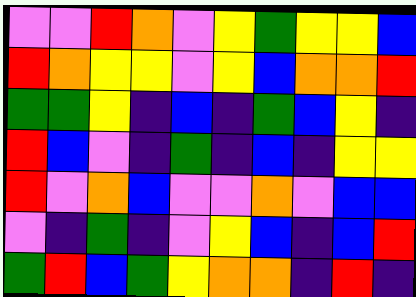[["violet", "violet", "red", "orange", "violet", "yellow", "green", "yellow", "yellow", "blue"], ["red", "orange", "yellow", "yellow", "violet", "yellow", "blue", "orange", "orange", "red"], ["green", "green", "yellow", "indigo", "blue", "indigo", "green", "blue", "yellow", "indigo"], ["red", "blue", "violet", "indigo", "green", "indigo", "blue", "indigo", "yellow", "yellow"], ["red", "violet", "orange", "blue", "violet", "violet", "orange", "violet", "blue", "blue"], ["violet", "indigo", "green", "indigo", "violet", "yellow", "blue", "indigo", "blue", "red"], ["green", "red", "blue", "green", "yellow", "orange", "orange", "indigo", "red", "indigo"]]